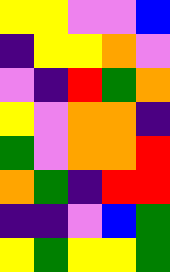[["yellow", "yellow", "violet", "violet", "blue"], ["indigo", "yellow", "yellow", "orange", "violet"], ["violet", "indigo", "red", "green", "orange"], ["yellow", "violet", "orange", "orange", "indigo"], ["green", "violet", "orange", "orange", "red"], ["orange", "green", "indigo", "red", "red"], ["indigo", "indigo", "violet", "blue", "green"], ["yellow", "green", "yellow", "yellow", "green"]]